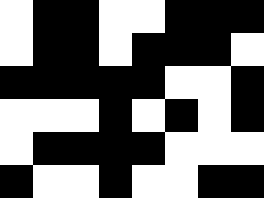[["white", "black", "black", "white", "white", "black", "black", "black"], ["white", "black", "black", "white", "black", "black", "black", "white"], ["black", "black", "black", "black", "black", "white", "white", "black"], ["white", "white", "white", "black", "white", "black", "white", "black"], ["white", "black", "black", "black", "black", "white", "white", "white"], ["black", "white", "white", "black", "white", "white", "black", "black"]]